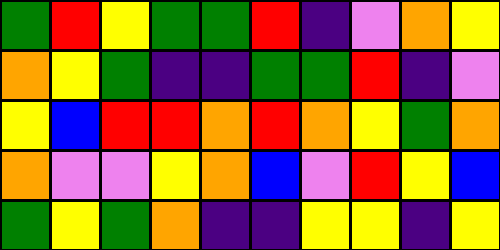[["green", "red", "yellow", "green", "green", "red", "indigo", "violet", "orange", "yellow"], ["orange", "yellow", "green", "indigo", "indigo", "green", "green", "red", "indigo", "violet"], ["yellow", "blue", "red", "red", "orange", "red", "orange", "yellow", "green", "orange"], ["orange", "violet", "violet", "yellow", "orange", "blue", "violet", "red", "yellow", "blue"], ["green", "yellow", "green", "orange", "indigo", "indigo", "yellow", "yellow", "indigo", "yellow"]]